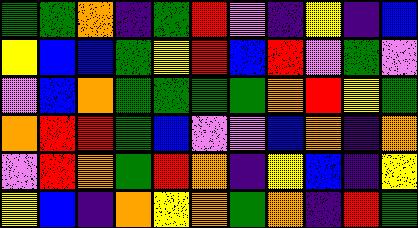[["green", "green", "orange", "indigo", "green", "red", "violet", "indigo", "yellow", "indigo", "blue"], ["yellow", "blue", "blue", "green", "yellow", "red", "blue", "red", "violet", "green", "violet"], ["violet", "blue", "orange", "green", "green", "green", "green", "orange", "red", "yellow", "green"], ["orange", "red", "red", "green", "blue", "violet", "violet", "blue", "orange", "indigo", "orange"], ["violet", "red", "orange", "green", "red", "orange", "indigo", "yellow", "blue", "indigo", "yellow"], ["yellow", "blue", "indigo", "orange", "yellow", "orange", "green", "orange", "indigo", "red", "green"]]